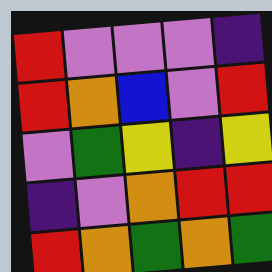[["red", "violet", "violet", "violet", "indigo"], ["red", "orange", "blue", "violet", "red"], ["violet", "green", "yellow", "indigo", "yellow"], ["indigo", "violet", "orange", "red", "red"], ["red", "orange", "green", "orange", "green"]]